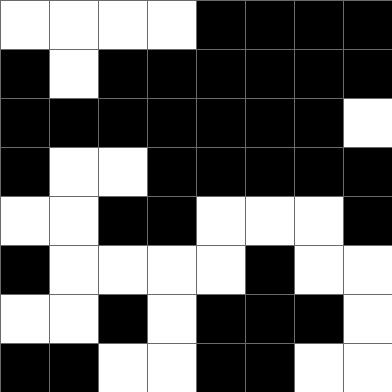[["white", "white", "white", "white", "black", "black", "black", "black"], ["black", "white", "black", "black", "black", "black", "black", "black"], ["black", "black", "black", "black", "black", "black", "black", "white"], ["black", "white", "white", "black", "black", "black", "black", "black"], ["white", "white", "black", "black", "white", "white", "white", "black"], ["black", "white", "white", "white", "white", "black", "white", "white"], ["white", "white", "black", "white", "black", "black", "black", "white"], ["black", "black", "white", "white", "black", "black", "white", "white"]]